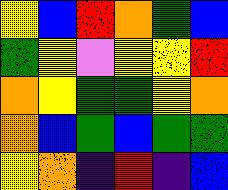[["yellow", "blue", "red", "orange", "green", "blue"], ["green", "yellow", "violet", "yellow", "yellow", "red"], ["orange", "yellow", "green", "green", "yellow", "orange"], ["orange", "blue", "green", "blue", "green", "green"], ["yellow", "orange", "indigo", "red", "indigo", "blue"]]